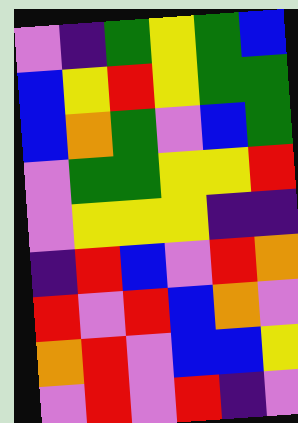[["violet", "indigo", "green", "yellow", "green", "blue"], ["blue", "yellow", "red", "yellow", "green", "green"], ["blue", "orange", "green", "violet", "blue", "green"], ["violet", "green", "green", "yellow", "yellow", "red"], ["violet", "yellow", "yellow", "yellow", "indigo", "indigo"], ["indigo", "red", "blue", "violet", "red", "orange"], ["red", "violet", "red", "blue", "orange", "violet"], ["orange", "red", "violet", "blue", "blue", "yellow"], ["violet", "red", "violet", "red", "indigo", "violet"]]